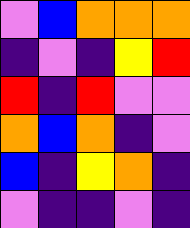[["violet", "blue", "orange", "orange", "orange"], ["indigo", "violet", "indigo", "yellow", "red"], ["red", "indigo", "red", "violet", "violet"], ["orange", "blue", "orange", "indigo", "violet"], ["blue", "indigo", "yellow", "orange", "indigo"], ["violet", "indigo", "indigo", "violet", "indigo"]]